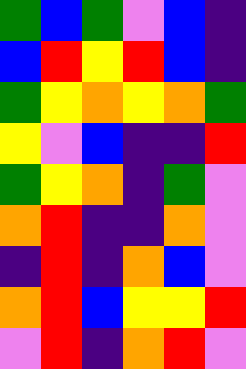[["green", "blue", "green", "violet", "blue", "indigo"], ["blue", "red", "yellow", "red", "blue", "indigo"], ["green", "yellow", "orange", "yellow", "orange", "green"], ["yellow", "violet", "blue", "indigo", "indigo", "red"], ["green", "yellow", "orange", "indigo", "green", "violet"], ["orange", "red", "indigo", "indigo", "orange", "violet"], ["indigo", "red", "indigo", "orange", "blue", "violet"], ["orange", "red", "blue", "yellow", "yellow", "red"], ["violet", "red", "indigo", "orange", "red", "violet"]]